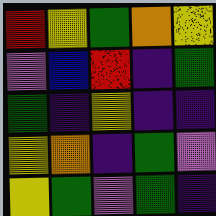[["red", "yellow", "green", "orange", "yellow"], ["violet", "blue", "red", "indigo", "green"], ["green", "indigo", "yellow", "indigo", "indigo"], ["yellow", "orange", "indigo", "green", "violet"], ["yellow", "green", "violet", "green", "indigo"]]